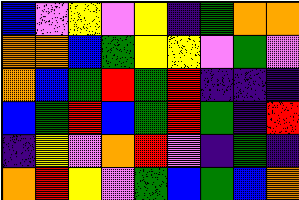[["blue", "violet", "yellow", "violet", "yellow", "indigo", "green", "orange", "orange"], ["orange", "orange", "blue", "green", "yellow", "yellow", "violet", "green", "violet"], ["orange", "blue", "green", "red", "green", "red", "indigo", "indigo", "indigo"], ["blue", "green", "red", "blue", "green", "red", "green", "indigo", "red"], ["indigo", "yellow", "violet", "orange", "red", "violet", "indigo", "green", "indigo"], ["orange", "red", "yellow", "violet", "green", "blue", "green", "blue", "orange"]]